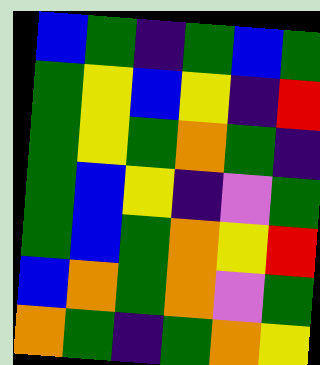[["blue", "green", "indigo", "green", "blue", "green"], ["green", "yellow", "blue", "yellow", "indigo", "red"], ["green", "yellow", "green", "orange", "green", "indigo"], ["green", "blue", "yellow", "indigo", "violet", "green"], ["green", "blue", "green", "orange", "yellow", "red"], ["blue", "orange", "green", "orange", "violet", "green"], ["orange", "green", "indigo", "green", "orange", "yellow"]]